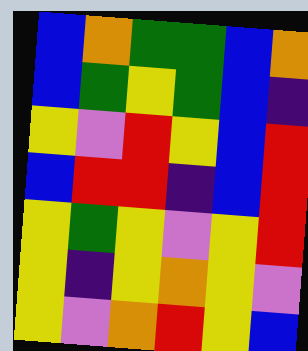[["blue", "orange", "green", "green", "blue", "orange"], ["blue", "green", "yellow", "green", "blue", "indigo"], ["yellow", "violet", "red", "yellow", "blue", "red"], ["blue", "red", "red", "indigo", "blue", "red"], ["yellow", "green", "yellow", "violet", "yellow", "red"], ["yellow", "indigo", "yellow", "orange", "yellow", "violet"], ["yellow", "violet", "orange", "red", "yellow", "blue"]]